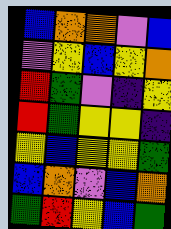[["blue", "orange", "orange", "violet", "blue"], ["violet", "yellow", "blue", "yellow", "orange"], ["red", "green", "violet", "indigo", "yellow"], ["red", "green", "yellow", "yellow", "indigo"], ["yellow", "blue", "yellow", "yellow", "green"], ["blue", "orange", "violet", "blue", "orange"], ["green", "red", "yellow", "blue", "green"]]